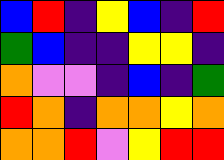[["blue", "red", "indigo", "yellow", "blue", "indigo", "red"], ["green", "blue", "indigo", "indigo", "yellow", "yellow", "indigo"], ["orange", "violet", "violet", "indigo", "blue", "indigo", "green"], ["red", "orange", "indigo", "orange", "orange", "yellow", "orange"], ["orange", "orange", "red", "violet", "yellow", "red", "red"]]